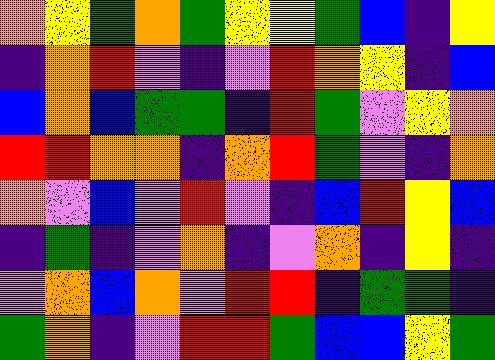[["orange", "yellow", "green", "orange", "green", "yellow", "yellow", "green", "blue", "indigo", "yellow"], ["indigo", "orange", "red", "violet", "indigo", "violet", "red", "orange", "yellow", "indigo", "blue"], ["blue", "orange", "blue", "green", "green", "indigo", "red", "green", "violet", "yellow", "orange"], ["red", "red", "orange", "orange", "indigo", "orange", "red", "green", "violet", "indigo", "orange"], ["orange", "violet", "blue", "violet", "red", "violet", "indigo", "blue", "red", "yellow", "blue"], ["indigo", "green", "indigo", "violet", "orange", "indigo", "violet", "orange", "indigo", "yellow", "indigo"], ["violet", "orange", "blue", "orange", "violet", "red", "red", "indigo", "green", "green", "indigo"], ["green", "orange", "indigo", "violet", "red", "red", "green", "blue", "blue", "yellow", "green"]]